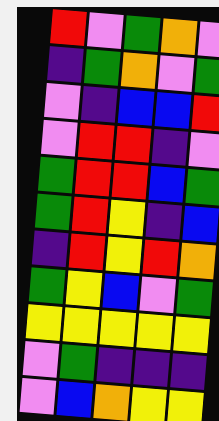[["red", "violet", "green", "orange", "violet"], ["indigo", "green", "orange", "violet", "green"], ["violet", "indigo", "blue", "blue", "red"], ["violet", "red", "red", "indigo", "violet"], ["green", "red", "red", "blue", "green"], ["green", "red", "yellow", "indigo", "blue"], ["indigo", "red", "yellow", "red", "orange"], ["green", "yellow", "blue", "violet", "green"], ["yellow", "yellow", "yellow", "yellow", "yellow"], ["violet", "green", "indigo", "indigo", "indigo"], ["violet", "blue", "orange", "yellow", "yellow"]]